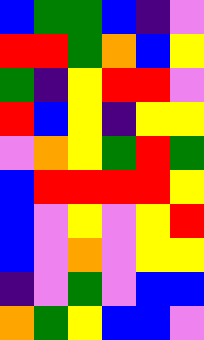[["blue", "green", "green", "blue", "indigo", "violet"], ["red", "red", "green", "orange", "blue", "yellow"], ["green", "indigo", "yellow", "red", "red", "violet"], ["red", "blue", "yellow", "indigo", "yellow", "yellow"], ["violet", "orange", "yellow", "green", "red", "green"], ["blue", "red", "red", "red", "red", "yellow"], ["blue", "violet", "yellow", "violet", "yellow", "red"], ["blue", "violet", "orange", "violet", "yellow", "yellow"], ["indigo", "violet", "green", "violet", "blue", "blue"], ["orange", "green", "yellow", "blue", "blue", "violet"]]